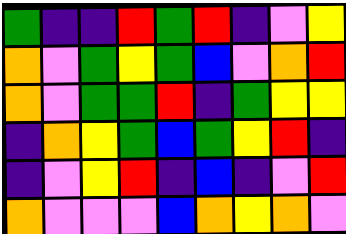[["green", "indigo", "indigo", "red", "green", "red", "indigo", "violet", "yellow"], ["orange", "violet", "green", "yellow", "green", "blue", "violet", "orange", "red"], ["orange", "violet", "green", "green", "red", "indigo", "green", "yellow", "yellow"], ["indigo", "orange", "yellow", "green", "blue", "green", "yellow", "red", "indigo"], ["indigo", "violet", "yellow", "red", "indigo", "blue", "indigo", "violet", "red"], ["orange", "violet", "violet", "violet", "blue", "orange", "yellow", "orange", "violet"]]